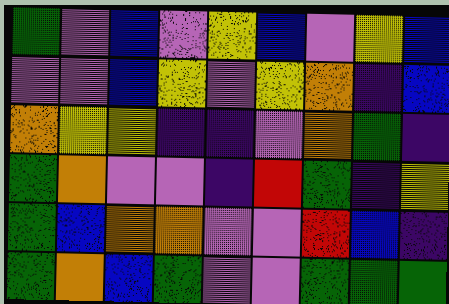[["green", "violet", "blue", "violet", "yellow", "blue", "violet", "yellow", "blue"], ["violet", "violet", "blue", "yellow", "violet", "yellow", "orange", "indigo", "blue"], ["orange", "yellow", "yellow", "indigo", "indigo", "violet", "orange", "green", "indigo"], ["green", "orange", "violet", "violet", "indigo", "red", "green", "indigo", "yellow"], ["green", "blue", "orange", "orange", "violet", "violet", "red", "blue", "indigo"], ["green", "orange", "blue", "green", "violet", "violet", "green", "green", "green"]]